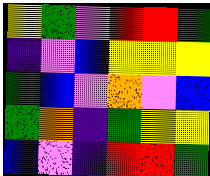[["yellow", "green", "violet", "red", "red", "green"], ["indigo", "violet", "blue", "yellow", "yellow", "yellow"], ["green", "blue", "violet", "orange", "violet", "blue"], ["green", "orange", "indigo", "green", "yellow", "yellow"], ["blue", "violet", "indigo", "red", "red", "green"]]